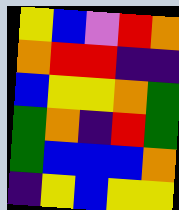[["yellow", "blue", "violet", "red", "orange"], ["orange", "red", "red", "indigo", "indigo"], ["blue", "yellow", "yellow", "orange", "green"], ["green", "orange", "indigo", "red", "green"], ["green", "blue", "blue", "blue", "orange"], ["indigo", "yellow", "blue", "yellow", "yellow"]]